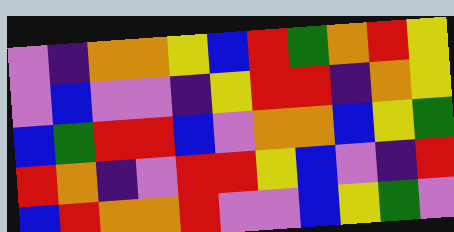[["violet", "indigo", "orange", "orange", "yellow", "blue", "red", "green", "orange", "red", "yellow"], ["violet", "blue", "violet", "violet", "indigo", "yellow", "red", "red", "indigo", "orange", "yellow"], ["blue", "green", "red", "red", "blue", "violet", "orange", "orange", "blue", "yellow", "green"], ["red", "orange", "indigo", "violet", "red", "red", "yellow", "blue", "violet", "indigo", "red"], ["blue", "red", "orange", "orange", "red", "violet", "violet", "blue", "yellow", "green", "violet"]]